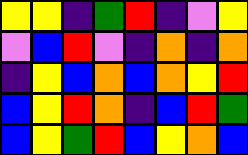[["yellow", "yellow", "indigo", "green", "red", "indigo", "violet", "yellow"], ["violet", "blue", "red", "violet", "indigo", "orange", "indigo", "orange"], ["indigo", "yellow", "blue", "orange", "blue", "orange", "yellow", "red"], ["blue", "yellow", "red", "orange", "indigo", "blue", "red", "green"], ["blue", "yellow", "green", "red", "blue", "yellow", "orange", "blue"]]